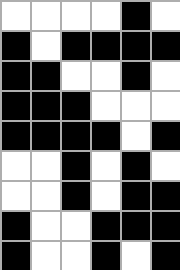[["white", "white", "white", "white", "black", "white"], ["black", "white", "black", "black", "black", "black"], ["black", "black", "white", "white", "black", "white"], ["black", "black", "black", "white", "white", "white"], ["black", "black", "black", "black", "white", "black"], ["white", "white", "black", "white", "black", "white"], ["white", "white", "black", "white", "black", "black"], ["black", "white", "white", "black", "black", "black"], ["black", "white", "white", "black", "white", "black"]]